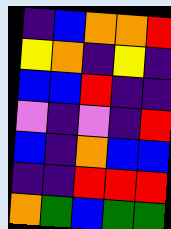[["indigo", "blue", "orange", "orange", "red"], ["yellow", "orange", "indigo", "yellow", "indigo"], ["blue", "blue", "red", "indigo", "indigo"], ["violet", "indigo", "violet", "indigo", "red"], ["blue", "indigo", "orange", "blue", "blue"], ["indigo", "indigo", "red", "red", "red"], ["orange", "green", "blue", "green", "green"]]